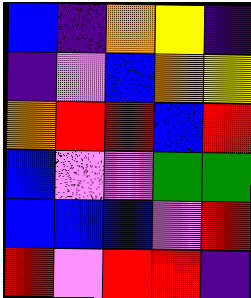[["blue", "indigo", "orange", "yellow", "indigo"], ["indigo", "violet", "blue", "orange", "yellow"], ["orange", "red", "red", "blue", "red"], ["blue", "violet", "violet", "green", "green"], ["blue", "blue", "blue", "violet", "red"], ["red", "violet", "red", "red", "indigo"]]